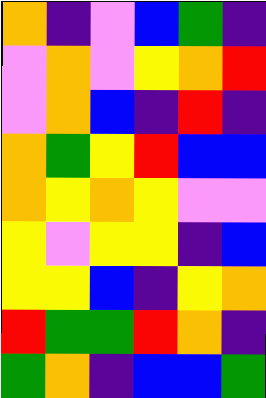[["orange", "indigo", "violet", "blue", "green", "indigo"], ["violet", "orange", "violet", "yellow", "orange", "red"], ["violet", "orange", "blue", "indigo", "red", "indigo"], ["orange", "green", "yellow", "red", "blue", "blue"], ["orange", "yellow", "orange", "yellow", "violet", "violet"], ["yellow", "violet", "yellow", "yellow", "indigo", "blue"], ["yellow", "yellow", "blue", "indigo", "yellow", "orange"], ["red", "green", "green", "red", "orange", "indigo"], ["green", "orange", "indigo", "blue", "blue", "green"]]